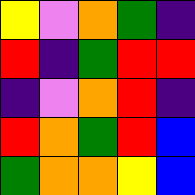[["yellow", "violet", "orange", "green", "indigo"], ["red", "indigo", "green", "red", "red"], ["indigo", "violet", "orange", "red", "indigo"], ["red", "orange", "green", "red", "blue"], ["green", "orange", "orange", "yellow", "blue"]]